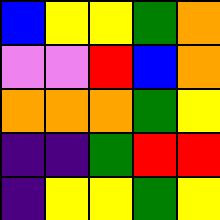[["blue", "yellow", "yellow", "green", "orange"], ["violet", "violet", "red", "blue", "orange"], ["orange", "orange", "orange", "green", "yellow"], ["indigo", "indigo", "green", "red", "red"], ["indigo", "yellow", "yellow", "green", "yellow"]]